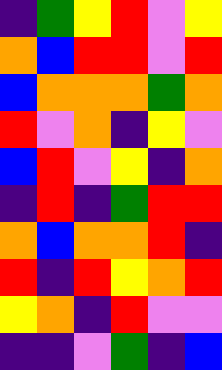[["indigo", "green", "yellow", "red", "violet", "yellow"], ["orange", "blue", "red", "red", "violet", "red"], ["blue", "orange", "orange", "orange", "green", "orange"], ["red", "violet", "orange", "indigo", "yellow", "violet"], ["blue", "red", "violet", "yellow", "indigo", "orange"], ["indigo", "red", "indigo", "green", "red", "red"], ["orange", "blue", "orange", "orange", "red", "indigo"], ["red", "indigo", "red", "yellow", "orange", "red"], ["yellow", "orange", "indigo", "red", "violet", "violet"], ["indigo", "indigo", "violet", "green", "indigo", "blue"]]